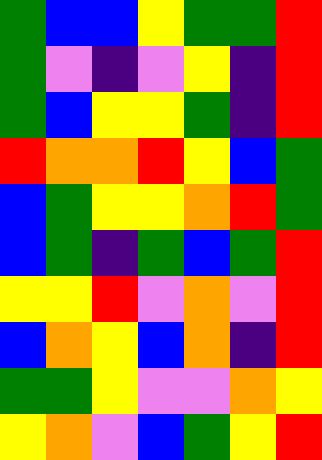[["green", "blue", "blue", "yellow", "green", "green", "red"], ["green", "violet", "indigo", "violet", "yellow", "indigo", "red"], ["green", "blue", "yellow", "yellow", "green", "indigo", "red"], ["red", "orange", "orange", "red", "yellow", "blue", "green"], ["blue", "green", "yellow", "yellow", "orange", "red", "green"], ["blue", "green", "indigo", "green", "blue", "green", "red"], ["yellow", "yellow", "red", "violet", "orange", "violet", "red"], ["blue", "orange", "yellow", "blue", "orange", "indigo", "red"], ["green", "green", "yellow", "violet", "violet", "orange", "yellow"], ["yellow", "orange", "violet", "blue", "green", "yellow", "red"]]